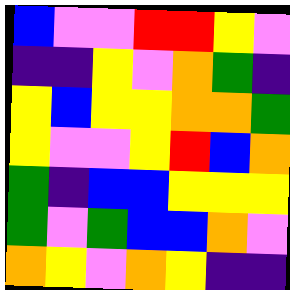[["blue", "violet", "violet", "red", "red", "yellow", "violet"], ["indigo", "indigo", "yellow", "violet", "orange", "green", "indigo"], ["yellow", "blue", "yellow", "yellow", "orange", "orange", "green"], ["yellow", "violet", "violet", "yellow", "red", "blue", "orange"], ["green", "indigo", "blue", "blue", "yellow", "yellow", "yellow"], ["green", "violet", "green", "blue", "blue", "orange", "violet"], ["orange", "yellow", "violet", "orange", "yellow", "indigo", "indigo"]]